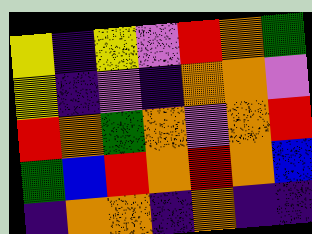[["yellow", "indigo", "yellow", "violet", "red", "orange", "green"], ["yellow", "indigo", "violet", "indigo", "orange", "orange", "violet"], ["red", "orange", "green", "orange", "violet", "orange", "red"], ["green", "blue", "red", "orange", "red", "orange", "blue"], ["indigo", "orange", "orange", "indigo", "orange", "indigo", "indigo"]]